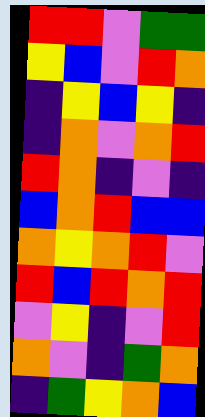[["red", "red", "violet", "green", "green"], ["yellow", "blue", "violet", "red", "orange"], ["indigo", "yellow", "blue", "yellow", "indigo"], ["indigo", "orange", "violet", "orange", "red"], ["red", "orange", "indigo", "violet", "indigo"], ["blue", "orange", "red", "blue", "blue"], ["orange", "yellow", "orange", "red", "violet"], ["red", "blue", "red", "orange", "red"], ["violet", "yellow", "indigo", "violet", "red"], ["orange", "violet", "indigo", "green", "orange"], ["indigo", "green", "yellow", "orange", "blue"]]